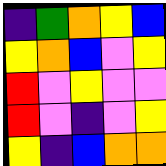[["indigo", "green", "orange", "yellow", "blue"], ["yellow", "orange", "blue", "violet", "yellow"], ["red", "violet", "yellow", "violet", "violet"], ["red", "violet", "indigo", "violet", "yellow"], ["yellow", "indigo", "blue", "orange", "orange"]]